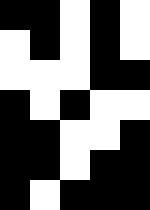[["black", "black", "white", "black", "white"], ["white", "black", "white", "black", "white"], ["white", "white", "white", "black", "black"], ["black", "white", "black", "white", "white"], ["black", "black", "white", "white", "black"], ["black", "black", "white", "black", "black"], ["black", "white", "black", "black", "black"]]